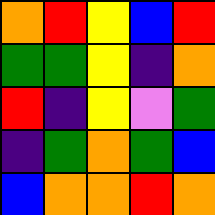[["orange", "red", "yellow", "blue", "red"], ["green", "green", "yellow", "indigo", "orange"], ["red", "indigo", "yellow", "violet", "green"], ["indigo", "green", "orange", "green", "blue"], ["blue", "orange", "orange", "red", "orange"]]